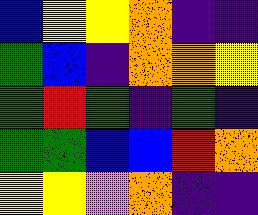[["blue", "yellow", "yellow", "orange", "indigo", "indigo"], ["green", "blue", "indigo", "orange", "orange", "yellow"], ["green", "red", "green", "indigo", "green", "indigo"], ["green", "green", "blue", "blue", "red", "orange"], ["yellow", "yellow", "violet", "orange", "indigo", "indigo"]]